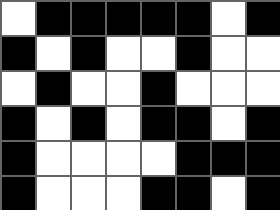[["white", "black", "black", "black", "black", "black", "white", "black"], ["black", "white", "black", "white", "white", "black", "white", "white"], ["white", "black", "white", "white", "black", "white", "white", "white"], ["black", "white", "black", "white", "black", "black", "white", "black"], ["black", "white", "white", "white", "white", "black", "black", "black"], ["black", "white", "white", "white", "black", "black", "white", "black"]]